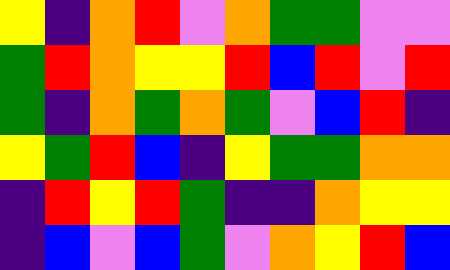[["yellow", "indigo", "orange", "red", "violet", "orange", "green", "green", "violet", "violet"], ["green", "red", "orange", "yellow", "yellow", "red", "blue", "red", "violet", "red"], ["green", "indigo", "orange", "green", "orange", "green", "violet", "blue", "red", "indigo"], ["yellow", "green", "red", "blue", "indigo", "yellow", "green", "green", "orange", "orange"], ["indigo", "red", "yellow", "red", "green", "indigo", "indigo", "orange", "yellow", "yellow"], ["indigo", "blue", "violet", "blue", "green", "violet", "orange", "yellow", "red", "blue"]]